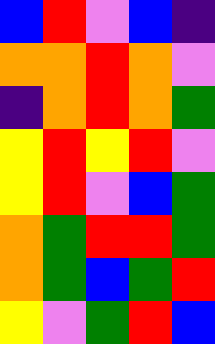[["blue", "red", "violet", "blue", "indigo"], ["orange", "orange", "red", "orange", "violet"], ["indigo", "orange", "red", "orange", "green"], ["yellow", "red", "yellow", "red", "violet"], ["yellow", "red", "violet", "blue", "green"], ["orange", "green", "red", "red", "green"], ["orange", "green", "blue", "green", "red"], ["yellow", "violet", "green", "red", "blue"]]